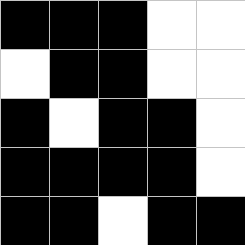[["black", "black", "black", "white", "white"], ["white", "black", "black", "white", "white"], ["black", "white", "black", "black", "white"], ["black", "black", "black", "black", "white"], ["black", "black", "white", "black", "black"]]